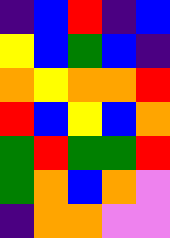[["indigo", "blue", "red", "indigo", "blue"], ["yellow", "blue", "green", "blue", "indigo"], ["orange", "yellow", "orange", "orange", "red"], ["red", "blue", "yellow", "blue", "orange"], ["green", "red", "green", "green", "red"], ["green", "orange", "blue", "orange", "violet"], ["indigo", "orange", "orange", "violet", "violet"]]